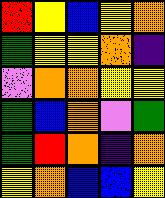[["red", "yellow", "blue", "yellow", "orange"], ["green", "yellow", "yellow", "orange", "indigo"], ["violet", "orange", "orange", "yellow", "yellow"], ["green", "blue", "orange", "violet", "green"], ["green", "red", "orange", "indigo", "orange"], ["yellow", "orange", "blue", "blue", "yellow"]]